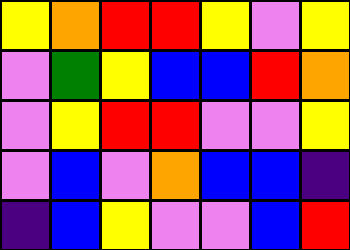[["yellow", "orange", "red", "red", "yellow", "violet", "yellow"], ["violet", "green", "yellow", "blue", "blue", "red", "orange"], ["violet", "yellow", "red", "red", "violet", "violet", "yellow"], ["violet", "blue", "violet", "orange", "blue", "blue", "indigo"], ["indigo", "blue", "yellow", "violet", "violet", "blue", "red"]]